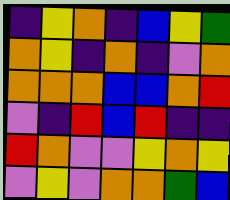[["indigo", "yellow", "orange", "indigo", "blue", "yellow", "green"], ["orange", "yellow", "indigo", "orange", "indigo", "violet", "orange"], ["orange", "orange", "orange", "blue", "blue", "orange", "red"], ["violet", "indigo", "red", "blue", "red", "indigo", "indigo"], ["red", "orange", "violet", "violet", "yellow", "orange", "yellow"], ["violet", "yellow", "violet", "orange", "orange", "green", "blue"]]